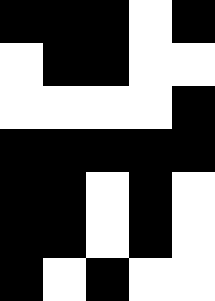[["black", "black", "black", "white", "black"], ["white", "black", "black", "white", "white"], ["white", "white", "white", "white", "black"], ["black", "black", "black", "black", "black"], ["black", "black", "white", "black", "white"], ["black", "black", "white", "black", "white"], ["black", "white", "black", "white", "white"]]